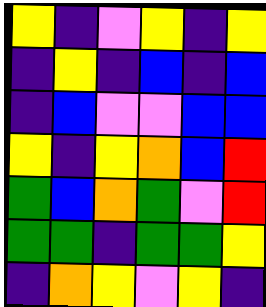[["yellow", "indigo", "violet", "yellow", "indigo", "yellow"], ["indigo", "yellow", "indigo", "blue", "indigo", "blue"], ["indigo", "blue", "violet", "violet", "blue", "blue"], ["yellow", "indigo", "yellow", "orange", "blue", "red"], ["green", "blue", "orange", "green", "violet", "red"], ["green", "green", "indigo", "green", "green", "yellow"], ["indigo", "orange", "yellow", "violet", "yellow", "indigo"]]